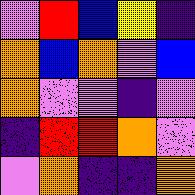[["violet", "red", "blue", "yellow", "indigo"], ["orange", "blue", "orange", "violet", "blue"], ["orange", "violet", "violet", "indigo", "violet"], ["indigo", "red", "red", "orange", "violet"], ["violet", "orange", "indigo", "indigo", "orange"]]